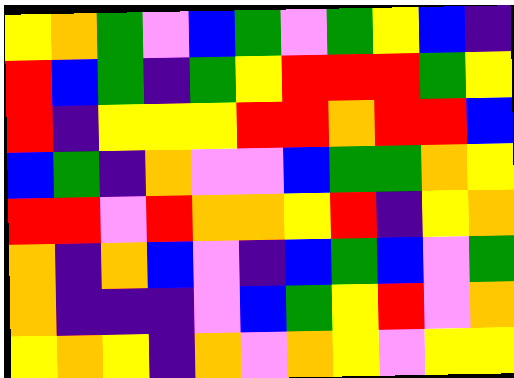[["yellow", "orange", "green", "violet", "blue", "green", "violet", "green", "yellow", "blue", "indigo"], ["red", "blue", "green", "indigo", "green", "yellow", "red", "red", "red", "green", "yellow"], ["red", "indigo", "yellow", "yellow", "yellow", "red", "red", "orange", "red", "red", "blue"], ["blue", "green", "indigo", "orange", "violet", "violet", "blue", "green", "green", "orange", "yellow"], ["red", "red", "violet", "red", "orange", "orange", "yellow", "red", "indigo", "yellow", "orange"], ["orange", "indigo", "orange", "blue", "violet", "indigo", "blue", "green", "blue", "violet", "green"], ["orange", "indigo", "indigo", "indigo", "violet", "blue", "green", "yellow", "red", "violet", "orange"], ["yellow", "orange", "yellow", "indigo", "orange", "violet", "orange", "yellow", "violet", "yellow", "yellow"]]